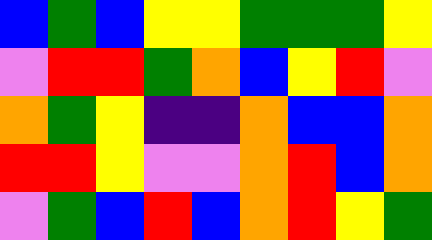[["blue", "green", "blue", "yellow", "yellow", "green", "green", "green", "yellow"], ["violet", "red", "red", "green", "orange", "blue", "yellow", "red", "violet"], ["orange", "green", "yellow", "indigo", "indigo", "orange", "blue", "blue", "orange"], ["red", "red", "yellow", "violet", "violet", "orange", "red", "blue", "orange"], ["violet", "green", "blue", "red", "blue", "orange", "red", "yellow", "green"]]